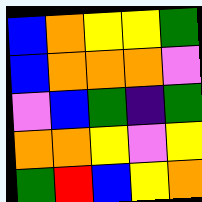[["blue", "orange", "yellow", "yellow", "green"], ["blue", "orange", "orange", "orange", "violet"], ["violet", "blue", "green", "indigo", "green"], ["orange", "orange", "yellow", "violet", "yellow"], ["green", "red", "blue", "yellow", "orange"]]